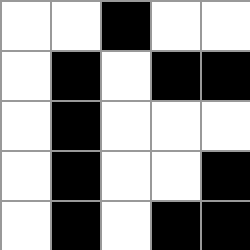[["white", "white", "black", "white", "white"], ["white", "black", "white", "black", "black"], ["white", "black", "white", "white", "white"], ["white", "black", "white", "white", "black"], ["white", "black", "white", "black", "black"]]